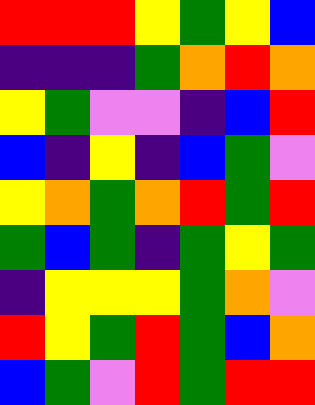[["red", "red", "red", "yellow", "green", "yellow", "blue"], ["indigo", "indigo", "indigo", "green", "orange", "red", "orange"], ["yellow", "green", "violet", "violet", "indigo", "blue", "red"], ["blue", "indigo", "yellow", "indigo", "blue", "green", "violet"], ["yellow", "orange", "green", "orange", "red", "green", "red"], ["green", "blue", "green", "indigo", "green", "yellow", "green"], ["indigo", "yellow", "yellow", "yellow", "green", "orange", "violet"], ["red", "yellow", "green", "red", "green", "blue", "orange"], ["blue", "green", "violet", "red", "green", "red", "red"]]